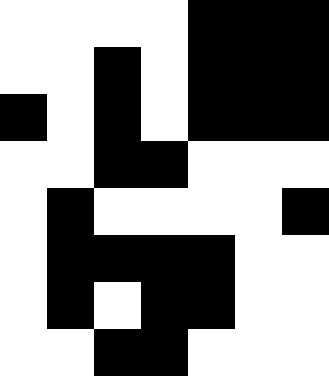[["white", "white", "white", "white", "black", "black", "black"], ["white", "white", "black", "white", "black", "black", "black"], ["black", "white", "black", "white", "black", "black", "black"], ["white", "white", "black", "black", "white", "white", "white"], ["white", "black", "white", "white", "white", "white", "black"], ["white", "black", "black", "black", "black", "white", "white"], ["white", "black", "white", "black", "black", "white", "white"], ["white", "white", "black", "black", "white", "white", "white"]]